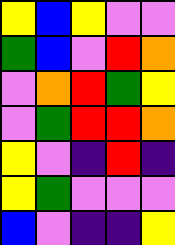[["yellow", "blue", "yellow", "violet", "violet"], ["green", "blue", "violet", "red", "orange"], ["violet", "orange", "red", "green", "yellow"], ["violet", "green", "red", "red", "orange"], ["yellow", "violet", "indigo", "red", "indigo"], ["yellow", "green", "violet", "violet", "violet"], ["blue", "violet", "indigo", "indigo", "yellow"]]